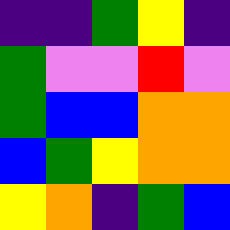[["indigo", "indigo", "green", "yellow", "indigo"], ["green", "violet", "violet", "red", "violet"], ["green", "blue", "blue", "orange", "orange"], ["blue", "green", "yellow", "orange", "orange"], ["yellow", "orange", "indigo", "green", "blue"]]